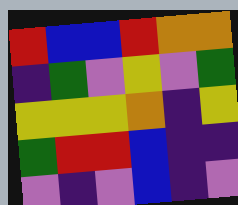[["red", "blue", "blue", "red", "orange", "orange"], ["indigo", "green", "violet", "yellow", "violet", "green"], ["yellow", "yellow", "yellow", "orange", "indigo", "yellow"], ["green", "red", "red", "blue", "indigo", "indigo"], ["violet", "indigo", "violet", "blue", "indigo", "violet"]]